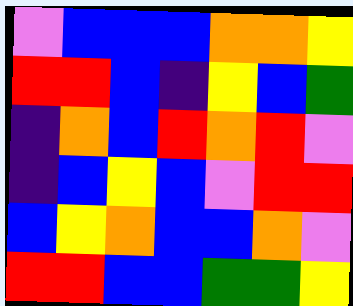[["violet", "blue", "blue", "blue", "orange", "orange", "yellow"], ["red", "red", "blue", "indigo", "yellow", "blue", "green"], ["indigo", "orange", "blue", "red", "orange", "red", "violet"], ["indigo", "blue", "yellow", "blue", "violet", "red", "red"], ["blue", "yellow", "orange", "blue", "blue", "orange", "violet"], ["red", "red", "blue", "blue", "green", "green", "yellow"]]